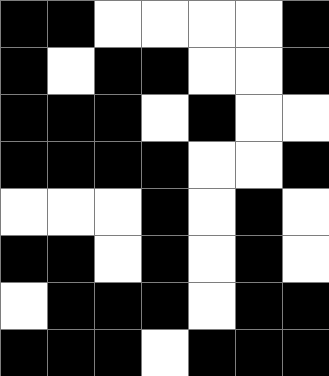[["black", "black", "white", "white", "white", "white", "black"], ["black", "white", "black", "black", "white", "white", "black"], ["black", "black", "black", "white", "black", "white", "white"], ["black", "black", "black", "black", "white", "white", "black"], ["white", "white", "white", "black", "white", "black", "white"], ["black", "black", "white", "black", "white", "black", "white"], ["white", "black", "black", "black", "white", "black", "black"], ["black", "black", "black", "white", "black", "black", "black"]]